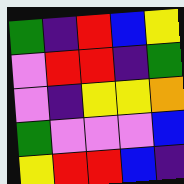[["green", "indigo", "red", "blue", "yellow"], ["violet", "red", "red", "indigo", "green"], ["violet", "indigo", "yellow", "yellow", "orange"], ["green", "violet", "violet", "violet", "blue"], ["yellow", "red", "red", "blue", "indigo"]]